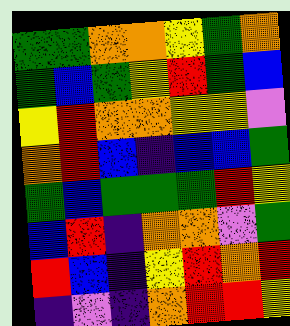[["green", "green", "orange", "orange", "yellow", "green", "orange"], ["green", "blue", "green", "yellow", "red", "green", "blue"], ["yellow", "red", "orange", "orange", "yellow", "yellow", "violet"], ["orange", "red", "blue", "indigo", "blue", "blue", "green"], ["green", "blue", "green", "green", "green", "red", "yellow"], ["blue", "red", "indigo", "orange", "orange", "violet", "green"], ["red", "blue", "indigo", "yellow", "red", "orange", "red"], ["indigo", "violet", "indigo", "orange", "red", "red", "yellow"]]